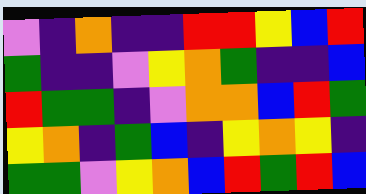[["violet", "indigo", "orange", "indigo", "indigo", "red", "red", "yellow", "blue", "red"], ["green", "indigo", "indigo", "violet", "yellow", "orange", "green", "indigo", "indigo", "blue"], ["red", "green", "green", "indigo", "violet", "orange", "orange", "blue", "red", "green"], ["yellow", "orange", "indigo", "green", "blue", "indigo", "yellow", "orange", "yellow", "indigo"], ["green", "green", "violet", "yellow", "orange", "blue", "red", "green", "red", "blue"]]